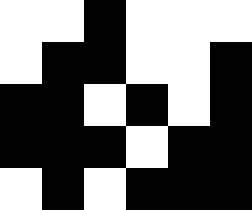[["white", "white", "black", "white", "white", "white"], ["white", "black", "black", "white", "white", "black"], ["black", "black", "white", "black", "white", "black"], ["black", "black", "black", "white", "black", "black"], ["white", "black", "white", "black", "black", "black"]]